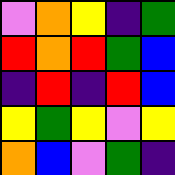[["violet", "orange", "yellow", "indigo", "green"], ["red", "orange", "red", "green", "blue"], ["indigo", "red", "indigo", "red", "blue"], ["yellow", "green", "yellow", "violet", "yellow"], ["orange", "blue", "violet", "green", "indigo"]]